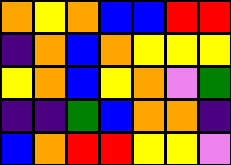[["orange", "yellow", "orange", "blue", "blue", "red", "red"], ["indigo", "orange", "blue", "orange", "yellow", "yellow", "yellow"], ["yellow", "orange", "blue", "yellow", "orange", "violet", "green"], ["indigo", "indigo", "green", "blue", "orange", "orange", "indigo"], ["blue", "orange", "red", "red", "yellow", "yellow", "violet"]]